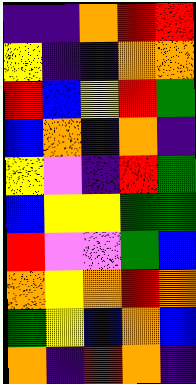[["indigo", "indigo", "orange", "red", "red"], ["yellow", "indigo", "indigo", "orange", "orange"], ["red", "blue", "yellow", "red", "green"], ["blue", "orange", "indigo", "orange", "indigo"], ["yellow", "violet", "indigo", "red", "green"], ["blue", "yellow", "yellow", "green", "green"], ["red", "violet", "violet", "green", "blue"], ["orange", "yellow", "orange", "red", "orange"], ["green", "yellow", "blue", "orange", "blue"], ["orange", "indigo", "red", "orange", "indigo"]]